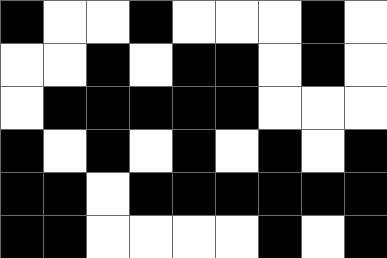[["black", "white", "white", "black", "white", "white", "white", "black", "white"], ["white", "white", "black", "white", "black", "black", "white", "black", "white"], ["white", "black", "black", "black", "black", "black", "white", "white", "white"], ["black", "white", "black", "white", "black", "white", "black", "white", "black"], ["black", "black", "white", "black", "black", "black", "black", "black", "black"], ["black", "black", "white", "white", "white", "white", "black", "white", "black"]]